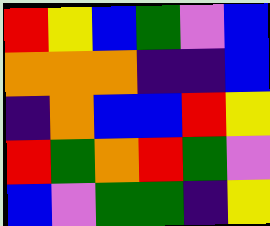[["red", "yellow", "blue", "green", "violet", "blue"], ["orange", "orange", "orange", "indigo", "indigo", "blue"], ["indigo", "orange", "blue", "blue", "red", "yellow"], ["red", "green", "orange", "red", "green", "violet"], ["blue", "violet", "green", "green", "indigo", "yellow"]]